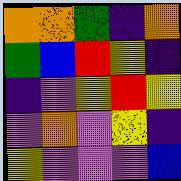[["orange", "orange", "green", "indigo", "orange"], ["green", "blue", "red", "yellow", "indigo"], ["indigo", "violet", "yellow", "red", "yellow"], ["violet", "orange", "violet", "yellow", "indigo"], ["yellow", "violet", "violet", "violet", "blue"]]